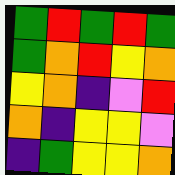[["green", "red", "green", "red", "green"], ["green", "orange", "red", "yellow", "orange"], ["yellow", "orange", "indigo", "violet", "red"], ["orange", "indigo", "yellow", "yellow", "violet"], ["indigo", "green", "yellow", "yellow", "orange"]]